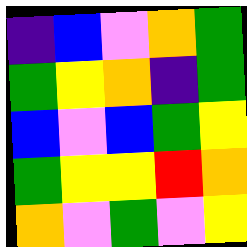[["indigo", "blue", "violet", "orange", "green"], ["green", "yellow", "orange", "indigo", "green"], ["blue", "violet", "blue", "green", "yellow"], ["green", "yellow", "yellow", "red", "orange"], ["orange", "violet", "green", "violet", "yellow"]]